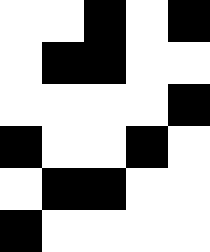[["white", "white", "black", "white", "black"], ["white", "black", "black", "white", "white"], ["white", "white", "white", "white", "black"], ["black", "white", "white", "black", "white"], ["white", "black", "black", "white", "white"], ["black", "white", "white", "white", "white"]]